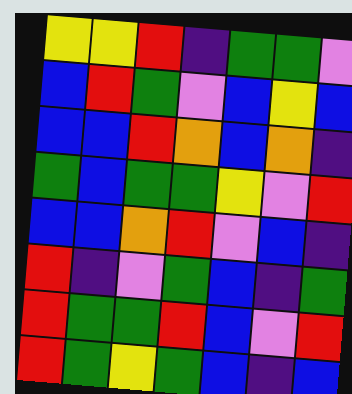[["yellow", "yellow", "red", "indigo", "green", "green", "violet"], ["blue", "red", "green", "violet", "blue", "yellow", "blue"], ["blue", "blue", "red", "orange", "blue", "orange", "indigo"], ["green", "blue", "green", "green", "yellow", "violet", "red"], ["blue", "blue", "orange", "red", "violet", "blue", "indigo"], ["red", "indigo", "violet", "green", "blue", "indigo", "green"], ["red", "green", "green", "red", "blue", "violet", "red"], ["red", "green", "yellow", "green", "blue", "indigo", "blue"]]